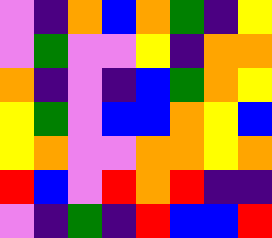[["violet", "indigo", "orange", "blue", "orange", "green", "indigo", "yellow"], ["violet", "green", "violet", "violet", "yellow", "indigo", "orange", "orange"], ["orange", "indigo", "violet", "indigo", "blue", "green", "orange", "yellow"], ["yellow", "green", "violet", "blue", "blue", "orange", "yellow", "blue"], ["yellow", "orange", "violet", "violet", "orange", "orange", "yellow", "orange"], ["red", "blue", "violet", "red", "orange", "red", "indigo", "indigo"], ["violet", "indigo", "green", "indigo", "red", "blue", "blue", "red"]]